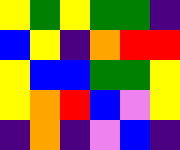[["yellow", "green", "yellow", "green", "green", "indigo"], ["blue", "yellow", "indigo", "orange", "red", "red"], ["yellow", "blue", "blue", "green", "green", "yellow"], ["yellow", "orange", "red", "blue", "violet", "yellow"], ["indigo", "orange", "indigo", "violet", "blue", "indigo"]]